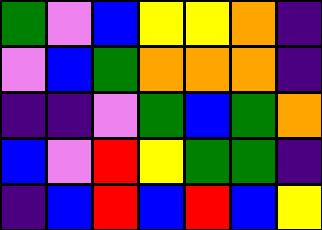[["green", "violet", "blue", "yellow", "yellow", "orange", "indigo"], ["violet", "blue", "green", "orange", "orange", "orange", "indigo"], ["indigo", "indigo", "violet", "green", "blue", "green", "orange"], ["blue", "violet", "red", "yellow", "green", "green", "indigo"], ["indigo", "blue", "red", "blue", "red", "blue", "yellow"]]